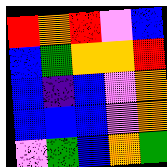[["red", "orange", "red", "violet", "blue"], ["blue", "green", "orange", "orange", "red"], ["blue", "indigo", "blue", "violet", "orange"], ["blue", "blue", "blue", "violet", "orange"], ["violet", "green", "blue", "orange", "green"]]